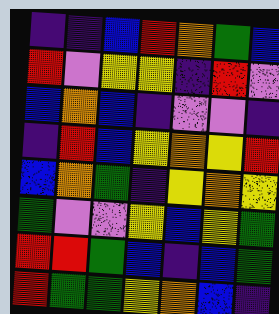[["indigo", "indigo", "blue", "red", "orange", "green", "blue"], ["red", "violet", "yellow", "yellow", "indigo", "red", "violet"], ["blue", "orange", "blue", "indigo", "violet", "violet", "indigo"], ["indigo", "red", "blue", "yellow", "orange", "yellow", "red"], ["blue", "orange", "green", "indigo", "yellow", "orange", "yellow"], ["green", "violet", "violet", "yellow", "blue", "yellow", "green"], ["red", "red", "green", "blue", "indigo", "blue", "green"], ["red", "green", "green", "yellow", "orange", "blue", "indigo"]]